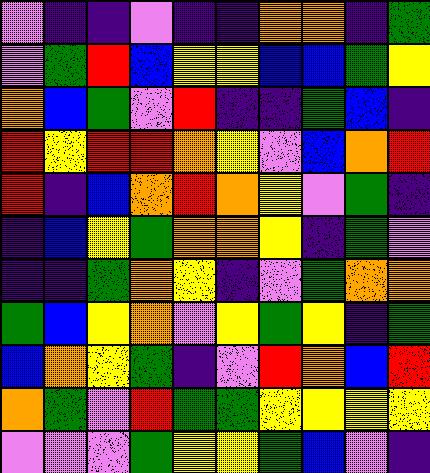[["violet", "indigo", "indigo", "violet", "indigo", "indigo", "orange", "orange", "indigo", "green"], ["violet", "green", "red", "blue", "yellow", "yellow", "blue", "blue", "green", "yellow"], ["orange", "blue", "green", "violet", "red", "indigo", "indigo", "green", "blue", "indigo"], ["red", "yellow", "red", "red", "orange", "yellow", "violet", "blue", "orange", "red"], ["red", "indigo", "blue", "orange", "red", "orange", "yellow", "violet", "green", "indigo"], ["indigo", "blue", "yellow", "green", "orange", "orange", "yellow", "indigo", "green", "violet"], ["indigo", "indigo", "green", "orange", "yellow", "indigo", "violet", "green", "orange", "orange"], ["green", "blue", "yellow", "orange", "violet", "yellow", "green", "yellow", "indigo", "green"], ["blue", "orange", "yellow", "green", "indigo", "violet", "red", "orange", "blue", "red"], ["orange", "green", "violet", "red", "green", "green", "yellow", "yellow", "yellow", "yellow"], ["violet", "violet", "violet", "green", "yellow", "yellow", "green", "blue", "violet", "indigo"]]